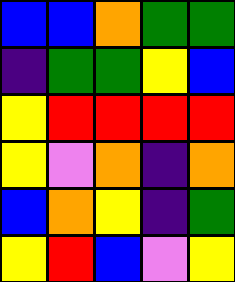[["blue", "blue", "orange", "green", "green"], ["indigo", "green", "green", "yellow", "blue"], ["yellow", "red", "red", "red", "red"], ["yellow", "violet", "orange", "indigo", "orange"], ["blue", "orange", "yellow", "indigo", "green"], ["yellow", "red", "blue", "violet", "yellow"]]